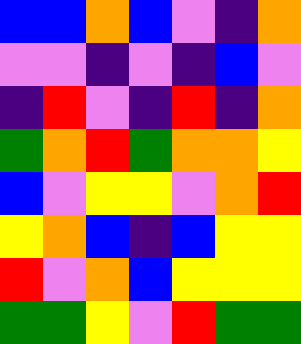[["blue", "blue", "orange", "blue", "violet", "indigo", "orange"], ["violet", "violet", "indigo", "violet", "indigo", "blue", "violet"], ["indigo", "red", "violet", "indigo", "red", "indigo", "orange"], ["green", "orange", "red", "green", "orange", "orange", "yellow"], ["blue", "violet", "yellow", "yellow", "violet", "orange", "red"], ["yellow", "orange", "blue", "indigo", "blue", "yellow", "yellow"], ["red", "violet", "orange", "blue", "yellow", "yellow", "yellow"], ["green", "green", "yellow", "violet", "red", "green", "green"]]